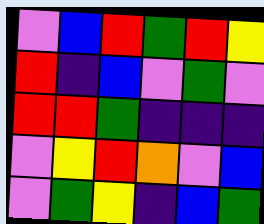[["violet", "blue", "red", "green", "red", "yellow"], ["red", "indigo", "blue", "violet", "green", "violet"], ["red", "red", "green", "indigo", "indigo", "indigo"], ["violet", "yellow", "red", "orange", "violet", "blue"], ["violet", "green", "yellow", "indigo", "blue", "green"]]